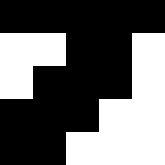[["black", "black", "black", "black", "black"], ["white", "white", "black", "black", "white"], ["white", "black", "black", "black", "white"], ["black", "black", "black", "white", "white"], ["black", "black", "white", "white", "white"]]